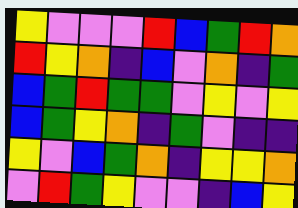[["yellow", "violet", "violet", "violet", "red", "blue", "green", "red", "orange"], ["red", "yellow", "orange", "indigo", "blue", "violet", "orange", "indigo", "green"], ["blue", "green", "red", "green", "green", "violet", "yellow", "violet", "yellow"], ["blue", "green", "yellow", "orange", "indigo", "green", "violet", "indigo", "indigo"], ["yellow", "violet", "blue", "green", "orange", "indigo", "yellow", "yellow", "orange"], ["violet", "red", "green", "yellow", "violet", "violet", "indigo", "blue", "yellow"]]